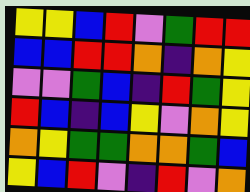[["yellow", "yellow", "blue", "red", "violet", "green", "red", "red"], ["blue", "blue", "red", "red", "orange", "indigo", "orange", "yellow"], ["violet", "violet", "green", "blue", "indigo", "red", "green", "yellow"], ["red", "blue", "indigo", "blue", "yellow", "violet", "orange", "yellow"], ["orange", "yellow", "green", "green", "orange", "orange", "green", "blue"], ["yellow", "blue", "red", "violet", "indigo", "red", "violet", "orange"]]